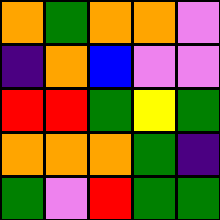[["orange", "green", "orange", "orange", "violet"], ["indigo", "orange", "blue", "violet", "violet"], ["red", "red", "green", "yellow", "green"], ["orange", "orange", "orange", "green", "indigo"], ["green", "violet", "red", "green", "green"]]